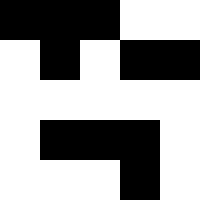[["black", "black", "black", "white", "white"], ["white", "black", "white", "black", "black"], ["white", "white", "white", "white", "white"], ["white", "black", "black", "black", "white"], ["white", "white", "white", "black", "white"]]